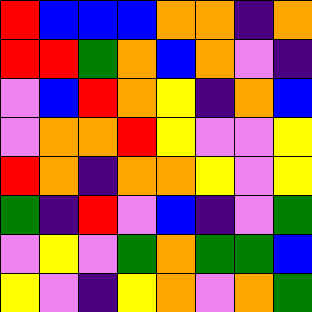[["red", "blue", "blue", "blue", "orange", "orange", "indigo", "orange"], ["red", "red", "green", "orange", "blue", "orange", "violet", "indigo"], ["violet", "blue", "red", "orange", "yellow", "indigo", "orange", "blue"], ["violet", "orange", "orange", "red", "yellow", "violet", "violet", "yellow"], ["red", "orange", "indigo", "orange", "orange", "yellow", "violet", "yellow"], ["green", "indigo", "red", "violet", "blue", "indigo", "violet", "green"], ["violet", "yellow", "violet", "green", "orange", "green", "green", "blue"], ["yellow", "violet", "indigo", "yellow", "orange", "violet", "orange", "green"]]